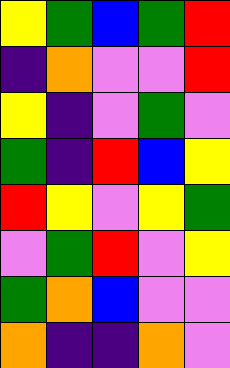[["yellow", "green", "blue", "green", "red"], ["indigo", "orange", "violet", "violet", "red"], ["yellow", "indigo", "violet", "green", "violet"], ["green", "indigo", "red", "blue", "yellow"], ["red", "yellow", "violet", "yellow", "green"], ["violet", "green", "red", "violet", "yellow"], ["green", "orange", "blue", "violet", "violet"], ["orange", "indigo", "indigo", "orange", "violet"]]